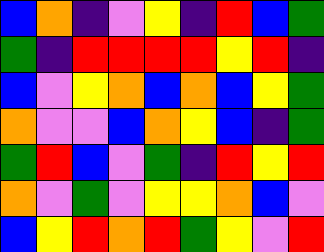[["blue", "orange", "indigo", "violet", "yellow", "indigo", "red", "blue", "green"], ["green", "indigo", "red", "red", "red", "red", "yellow", "red", "indigo"], ["blue", "violet", "yellow", "orange", "blue", "orange", "blue", "yellow", "green"], ["orange", "violet", "violet", "blue", "orange", "yellow", "blue", "indigo", "green"], ["green", "red", "blue", "violet", "green", "indigo", "red", "yellow", "red"], ["orange", "violet", "green", "violet", "yellow", "yellow", "orange", "blue", "violet"], ["blue", "yellow", "red", "orange", "red", "green", "yellow", "violet", "red"]]